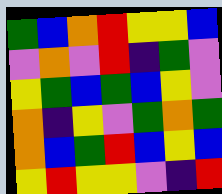[["green", "blue", "orange", "red", "yellow", "yellow", "blue"], ["violet", "orange", "violet", "red", "indigo", "green", "violet"], ["yellow", "green", "blue", "green", "blue", "yellow", "violet"], ["orange", "indigo", "yellow", "violet", "green", "orange", "green"], ["orange", "blue", "green", "red", "blue", "yellow", "blue"], ["yellow", "red", "yellow", "yellow", "violet", "indigo", "red"]]